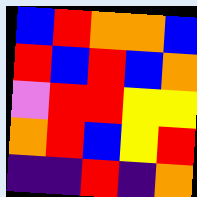[["blue", "red", "orange", "orange", "blue"], ["red", "blue", "red", "blue", "orange"], ["violet", "red", "red", "yellow", "yellow"], ["orange", "red", "blue", "yellow", "red"], ["indigo", "indigo", "red", "indigo", "orange"]]